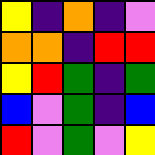[["yellow", "indigo", "orange", "indigo", "violet"], ["orange", "orange", "indigo", "red", "red"], ["yellow", "red", "green", "indigo", "green"], ["blue", "violet", "green", "indigo", "blue"], ["red", "violet", "green", "violet", "yellow"]]